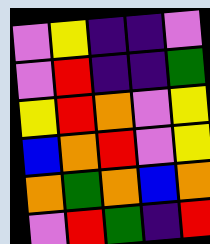[["violet", "yellow", "indigo", "indigo", "violet"], ["violet", "red", "indigo", "indigo", "green"], ["yellow", "red", "orange", "violet", "yellow"], ["blue", "orange", "red", "violet", "yellow"], ["orange", "green", "orange", "blue", "orange"], ["violet", "red", "green", "indigo", "red"]]